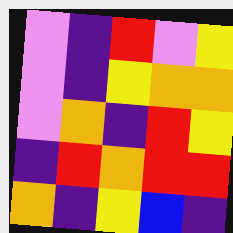[["violet", "indigo", "red", "violet", "yellow"], ["violet", "indigo", "yellow", "orange", "orange"], ["violet", "orange", "indigo", "red", "yellow"], ["indigo", "red", "orange", "red", "red"], ["orange", "indigo", "yellow", "blue", "indigo"]]